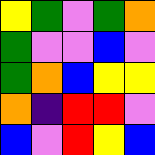[["yellow", "green", "violet", "green", "orange"], ["green", "violet", "violet", "blue", "violet"], ["green", "orange", "blue", "yellow", "yellow"], ["orange", "indigo", "red", "red", "violet"], ["blue", "violet", "red", "yellow", "blue"]]